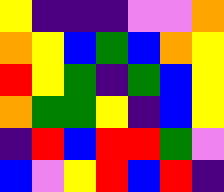[["yellow", "indigo", "indigo", "indigo", "violet", "violet", "orange"], ["orange", "yellow", "blue", "green", "blue", "orange", "yellow"], ["red", "yellow", "green", "indigo", "green", "blue", "yellow"], ["orange", "green", "green", "yellow", "indigo", "blue", "yellow"], ["indigo", "red", "blue", "red", "red", "green", "violet"], ["blue", "violet", "yellow", "red", "blue", "red", "indigo"]]